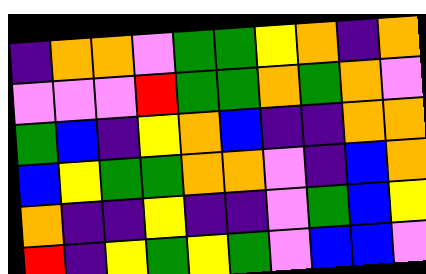[["indigo", "orange", "orange", "violet", "green", "green", "yellow", "orange", "indigo", "orange"], ["violet", "violet", "violet", "red", "green", "green", "orange", "green", "orange", "violet"], ["green", "blue", "indigo", "yellow", "orange", "blue", "indigo", "indigo", "orange", "orange"], ["blue", "yellow", "green", "green", "orange", "orange", "violet", "indigo", "blue", "orange"], ["orange", "indigo", "indigo", "yellow", "indigo", "indigo", "violet", "green", "blue", "yellow"], ["red", "indigo", "yellow", "green", "yellow", "green", "violet", "blue", "blue", "violet"]]